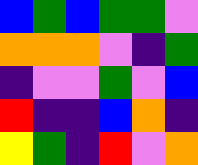[["blue", "green", "blue", "green", "green", "violet"], ["orange", "orange", "orange", "violet", "indigo", "green"], ["indigo", "violet", "violet", "green", "violet", "blue"], ["red", "indigo", "indigo", "blue", "orange", "indigo"], ["yellow", "green", "indigo", "red", "violet", "orange"]]